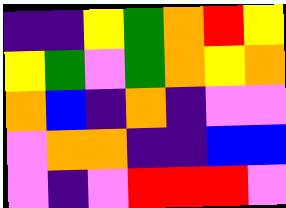[["indigo", "indigo", "yellow", "green", "orange", "red", "yellow"], ["yellow", "green", "violet", "green", "orange", "yellow", "orange"], ["orange", "blue", "indigo", "orange", "indigo", "violet", "violet"], ["violet", "orange", "orange", "indigo", "indigo", "blue", "blue"], ["violet", "indigo", "violet", "red", "red", "red", "violet"]]